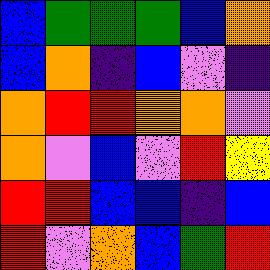[["blue", "green", "green", "green", "blue", "orange"], ["blue", "orange", "indigo", "blue", "violet", "indigo"], ["orange", "red", "red", "orange", "orange", "violet"], ["orange", "violet", "blue", "violet", "red", "yellow"], ["red", "red", "blue", "blue", "indigo", "blue"], ["red", "violet", "orange", "blue", "green", "red"]]